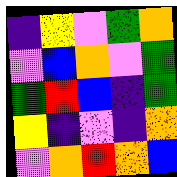[["indigo", "yellow", "violet", "green", "orange"], ["violet", "blue", "orange", "violet", "green"], ["green", "red", "blue", "indigo", "green"], ["yellow", "indigo", "violet", "indigo", "orange"], ["violet", "orange", "red", "orange", "blue"]]